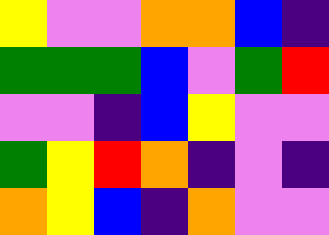[["yellow", "violet", "violet", "orange", "orange", "blue", "indigo"], ["green", "green", "green", "blue", "violet", "green", "red"], ["violet", "violet", "indigo", "blue", "yellow", "violet", "violet"], ["green", "yellow", "red", "orange", "indigo", "violet", "indigo"], ["orange", "yellow", "blue", "indigo", "orange", "violet", "violet"]]